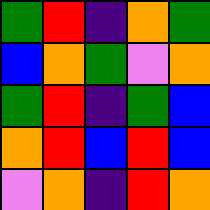[["green", "red", "indigo", "orange", "green"], ["blue", "orange", "green", "violet", "orange"], ["green", "red", "indigo", "green", "blue"], ["orange", "red", "blue", "red", "blue"], ["violet", "orange", "indigo", "red", "orange"]]